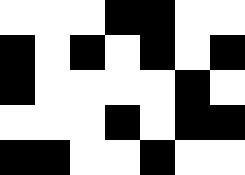[["white", "white", "white", "black", "black", "white", "white"], ["black", "white", "black", "white", "black", "white", "black"], ["black", "white", "white", "white", "white", "black", "white"], ["white", "white", "white", "black", "white", "black", "black"], ["black", "black", "white", "white", "black", "white", "white"]]